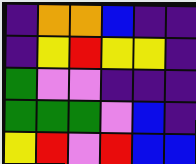[["indigo", "orange", "orange", "blue", "indigo", "indigo"], ["indigo", "yellow", "red", "yellow", "yellow", "indigo"], ["green", "violet", "violet", "indigo", "indigo", "indigo"], ["green", "green", "green", "violet", "blue", "indigo"], ["yellow", "red", "violet", "red", "blue", "blue"]]